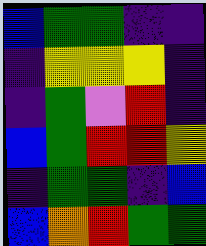[["blue", "green", "green", "indigo", "indigo"], ["indigo", "yellow", "yellow", "yellow", "indigo"], ["indigo", "green", "violet", "red", "indigo"], ["blue", "green", "red", "red", "yellow"], ["indigo", "green", "green", "indigo", "blue"], ["blue", "orange", "red", "green", "green"]]